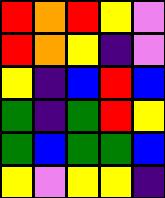[["red", "orange", "red", "yellow", "violet"], ["red", "orange", "yellow", "indigo", "violet"], ["yellow", "indigo", "blue", "red", "blue"], ["green", "indigo", "green", "red", "yellow"], ["green", "blue", "green", "green", "blue"], ["yellow", "violet", "yellow", "yellow", "indigo"]]